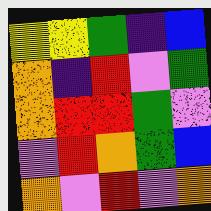[["yellow", "yellow", "green", "indigo", "blue"], ["orange", "indigo", "red", "violet", "green"], ["orange", "red", "red", "green", "violet"], ["violet", "red", "orange", "green", "blue"], ["orange", "violet", "red", "violet", "orange"]]